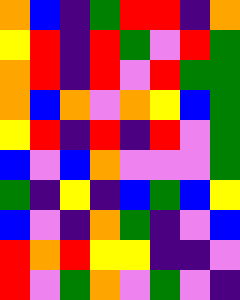[["orange", "blue", "indigo", "green", "red", "red", "indigo", "orange"], ["yellow", "red", "indigo", "red", "green", "violet", "red", "green"], ["orange", "red", "indigo", "red", "violet", "red", "green", "green"], ["orange", "blue", "orange", "violet", "orange", "yellow", "blue", "green"], ["yellow", "red", "indigo", "red", "indigo", "red", "violet", "green"], ["blue", "violet", "blue", "orange", "violet", "violet", "violet", "green"], ["green", "indigo", "yellow", "indigo", "blue", "green", "blue", "yellow"], ["blue", "violet", "indigo", "orange", "green", "indigo", "violet", "blue"], ["red", "orange", "red", "yellow", "yellow", "indigo", "indigo", "violet"], ["red", "violet", "green", "orange", "violet", "green", "violet", "indigo"]]